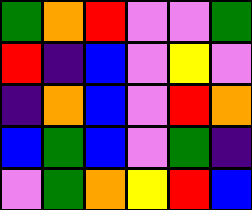[["green", "orange", "red", "violet", "violet", "green"], ["red", "indigo", "blue", "violet", "yellow", "violet"], ["indigo", "orange", "blue", "violet", "red", "orange"], ["blue", "green", "blue", "violet", "green", "indigo"], ["violet", "green", "orange", "yellow", "red", "blue"]]